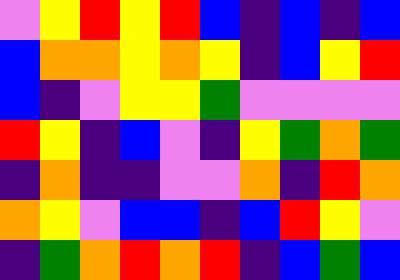[["violet", "yellow", "red", "yellow", "red", "blue", "indigo", "blue", "indigo", "blue"], ["blue", "orange", "orange", "yellow", "orange", "yellow", "indigo", "blue", "yellow", "red"], ["blue", "indigo", "violet", "yellow", "yellow", "green", "violet", "violet", "violet", "violet"], ["red", "yellow", "indigo", "blue", "violet", "indigo", "yellow", "green", "orange", "green"], ["indigo", "orange", "indigo", "indigo", "violet", "violet", "orange", "indigo", "red", "orange"], ["orange", "yellow", "violet", "blue", "blue", "indigo", "blue", "red", "yellow", "violet"], ["indigo", "green", "orange", "red", "orange", "red", "indigo", "blue", "green", "blue"]]